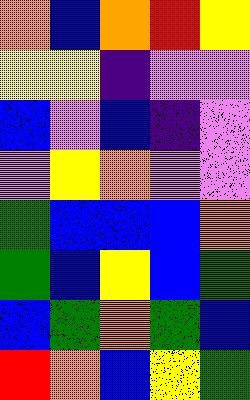[["orange", "blue", "orange", "red", "yellow"], ["yellow", "yellow", "indigo", "violet", "violet"], ["blue", "violet", "blue", "indigo", "violet"], ["violet", "yellow", "orange", "violet", "violet"], ["green", "blue", "blue", "blue", "orange"], ["green", "blue", "yellow", "blue", "green"], ["blue", "green", "orange", "green", "blue"], ["red", "orange", "blue", "yellow", "green"]]